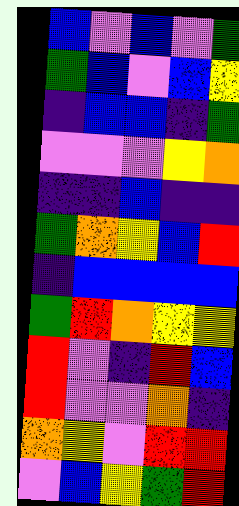[["blue", "violet", "blue", "violet", "green"], ["green", "blue", "violet", "blue", "yellow"], ["indigo", "blue", "blue", "indigo", "green"], ["violet", "violet", "violet", "yellow", "orange"], ["indigo", "indigo", "blue", "indigo", "indigo"], ["green", "orange", "yellow", "blue", "red"], ["indigo", "blue", "blue", "blue", "blue"], ["green", "red", "orange", "yellow", "yellow"], ["red", "violet", "indigo", "red", "blue"], ["red", "violet", "violet", "orange", "indigo"], ["orange", "yellow", "violet", "red", "red"], ["violet", "blue", "yellow", "green", "red"]]